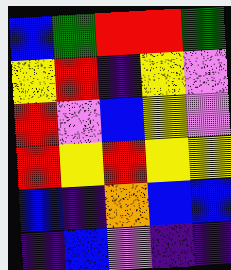[["blue", "green", "red", "red", "green"], ["yellow", "red", "indigo", "yellow", "violet"], ["red", "violet", "blue", "yellow", "violet"], ["red", "yellow", "red", "yellow", "yellow"], ["blue", "indigo", "orange", "blue", "blue"], ["indigo", "blue", "violet", "indigo", "indigo"]]